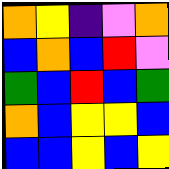[["orange", "yellow", "indigo", "violet", "orange"], ["blue", "orange", "blue", "red", "violet"], ["green", "blue", "red", "blue", "green"], ["orange", "blue", "yellow", "yellow", "blue"], ["blue", "blue", "yellow", "blue", "yellow"]]